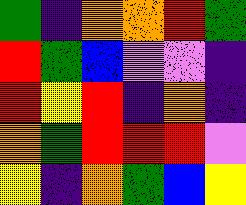[["green", "indigo", "orange", "orange", "red", "green"], ["red", "green", "blue", "violet", "violet", "indigo"], ["red", "yellow", "red", "indigo", "orange", "indigo"], ["orange", "green", "red", "red", "red", "violet"], ["yellow", "indigo", "orange", "green", "blue", "yellow"]]